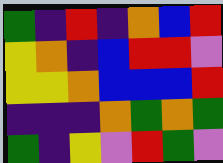[["green", "indigo", "red", "indigo", "orange", "blue", "red"], ["yellow", "orange", "indigo", "blue", "red", "red", "violet"], ["yellow", "yellow", "orange", "blue", "blue", "blue", "red"], ["indigo", "indigo", "indigo", "orange", "green", "orange", "green"], ["green", "indigo", "yellow", "violet", "red", "green", "violet"]]